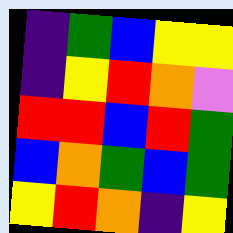[["indigo", "green", "blue", "yellow", "yellow"], ["indigo", "yellow", "red", "orange", "violet"], ["red", "red", "blue", "red", "green"], ["blue", "orange", "green", "blue", "green"], ["yellow", "red", "orange", "indigo", "yellow"]]